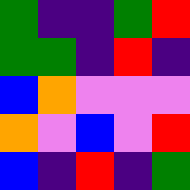[["green", "indigo", "indigo", "green", "red"], ["green", "green", "indigo", "red", "indigo"], ["blue", "orange", "violet", "violet", "violet"], ["orange", "violet", "blue", "violet", "red"], ["blue", "indigo", "red", "indigo", "green"]]